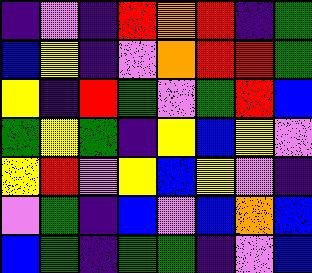[["indigo", "violet", "indigo", "red", "orange", "red", "indigo", "green"], ["blue", "yellow", "indigo", "violet", "orange", "red", "red", "green"], ["yellow", "indigo", "red", "green", "violet", "green", "red", "blue"], ["green", "yellow", "green", "indigo", "yellow", "blue", "yellow", "violet"], ["yellow", "red", "violet", "yellow", "blue", "yellow", "violet", "indigo"], ["violet", "green", "indigo", "blue", "violet", "blue", "orange", "blue"], ["blue", "green", "indigo", "green", "green", "indigo", "violet", "blue"]]